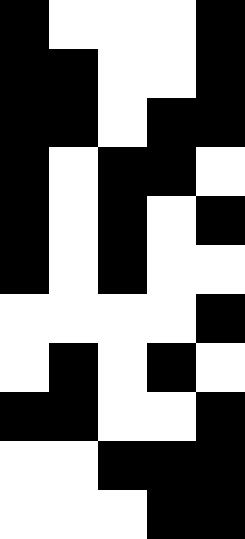[["black", "white", "white", "white", "black"], ["black", "black", "white", "white", "black"], ["black", "black", "white", "black", "black"], ["black", "white", "black", "black", "white"], ["black", "white", "black", "white", "black"], ["black", "white", "black", "white", "white"], ["white", "white", "white", "white", "black"], ["white", "black", "white", "black", "white"], ["black", "black", "white", "white", "black"], ["white", "white", "black", "black", "black"], ["white", "white", "white", "black", "black"]]